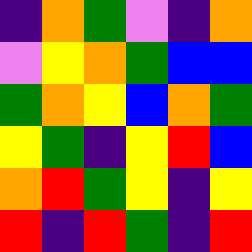[["indigo", "orange", "green", "violet", "indigo", "orange"], ["violet", "yellow", "orange", "green", "blue", "blue"], ["green", "orange", "yellow", "blue", "orange", "green"], ["yellow", "green", "indigo", "yellow", "red", "blue"], ["orange", "red", "green", "yellow", "indigo", "yellow"], ["red", "indigo", "red", "green", "indigo", "red"]]